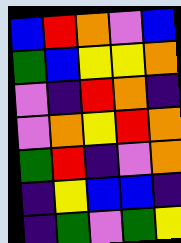[["blue", "red", "orange", "violet", "blue"], ["green", "blue", "yellow", "yellow", "orange"], ["violet", "indigo", "red", "orange", "indigo"], ["violet", "orange", "yellow", "red", "orange"], ["green", "red", "indigo", "violet", "orange"], ["indigo", "yellow", "blue", "blue", "indigo"], ["indigo", "green", "violet", "green", "yellow"]]